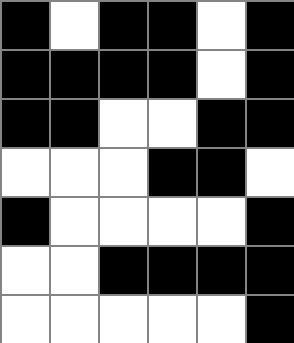[["black", "white", "black", "black", "white", "black"], ["black", "black", "black", "black", "white", "black"], ["black", "black", "white", "white", "black", "black"], ["white", "white", "white", "black", "black", "white"], ["black", "white", "white", "white", "white", "black"], ["white", "white", "black", "black", "black", "black"], ["white", "white", "white", "white", "white", "black"]]